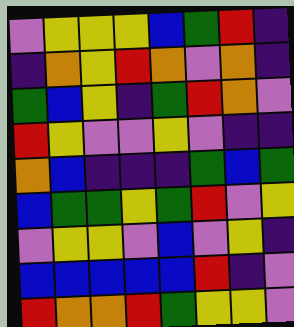[["violet", "yellow", "yellow", "yellow", "blue", "green", "red", "indigo"], ["indigo", "orange", "yellow", "red", "orange", "violet", "orange", "indigo"], ["green", "blue", "yellow", "indigo", "green", "red", "orange", "violet"], ["red", "yellow", "violet", "violet", "yellow", "violet", "indigo", "indigo"], ["orange", "blue", "indigo", "indigo", "indigo", "green", "blue", "green"], ["blue", "green", "green", "yellow", "green", "red", "violet", "yellow"], ["violet", "yellow", "yellow", "violet", "blue", "violet", "yellow", "indigo"], ["blue", "blue", "blue", "blue", "blue", "red", "indigo", "violet"], ["red", "orange", "orange", "red", "green", "yellow", "yellow", "violet"]]